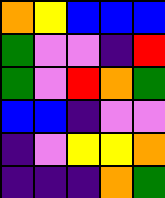[["orange", "yellow", "blue", "blue", "blue"], ["green", "violet", "violet", "indigo", "red"], ["green", "violet", "red", "orange", "green"], ["blue", "blue", "indigo", "violet", "violet"], ["indigo", "violet", "yellow", "yellow", "orange"], ["indigo", "indigo", "indigo", "orange", "green"]]